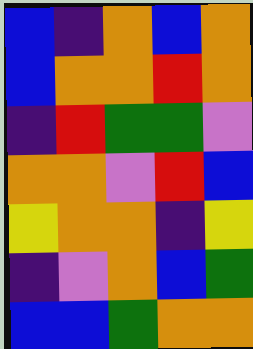[["blue", "indigo", "orange", "blue", "orange"], ["blue", "orange", "orange", "red", "orange"], ["indigo", "red", "green", "green", "violet"], ["orange", "orange", "violet", "red", "blue"], ["yellow", "orange", "orange", "indigo", "yellow"], ["indigo", "violet", "orange", "blue", "green"], ["blue", "blue", "green", "orange", "orange"]]